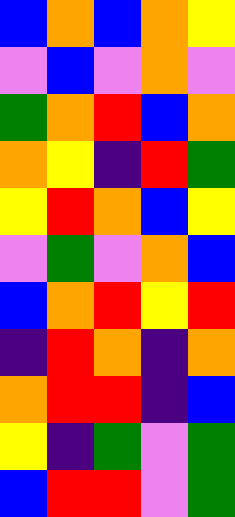[["blue", "orange", "blue", "orange", "yellow"], ["violet", "blue", "violet", "orange", "violet"], ["green", "orange", "red", "blue", "orange"], ["orange", "yellow", "indigo", "red", "green"], ["yellow", "red", "orange", "blue", "yellow"], ["violet", "green", "violet", "orange", "blue"], ["blue", "orange", "red", "yellow", "red"], ["indigo", "red", "orange", "indigo", "orange"], ["orange", "red", "red", "indigo", "blue"], ["yellow", "indigo", "green", "violet", "green"], ["blue", "red", "red", "violet", "green"]]